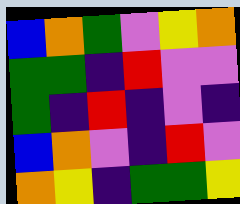[["blue", "orange", "green", "violet", "yellow", "orange"], ["green", "green", "indigo", "red", "violet", "violet"], ["green", "indigo", "red", "indigo", "violet", "indigo"], ["blue", "orange", "violet", "indigo", "red", "violet"], ["orange", "yellow", "indigo", "green", "green", "yellow"]]